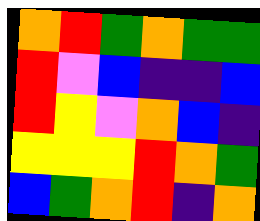[["orange", "red", "green", "orange", "green", "green"], ["red", "violet", "blue", "indigo", "indigo", "blue"], ["red", "yellow", "violet", "orange", "blue", "indigo"], ["yellow", "yellow", "yellow", "red", "orange", "green"], ["blue", "green", "orange", "red", "indigo", "orange"]]